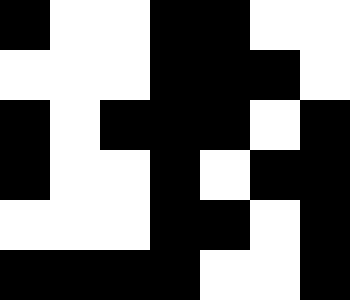[["black", "white", "white", "black", "black", "white", "white"], ["white", "white", "white", "black", "black", "black", "white"], ["black", "white", "black", "black", "black", "white", "black"], ["black", "white", "white", "black", "white", "black", "black"], ["white", "white", "white", "black", "black", "white", "black"], ["black", "black", "black", "black", "white", "white", "black"]]